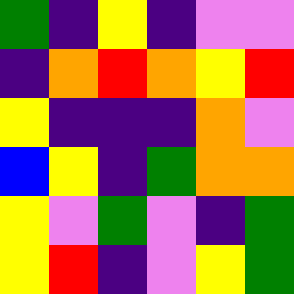[["green", "indigo", "yellow", "indigo", "violet", "violet"], ["indigo", "orange", "red", "orange", "yellow", "red"], ["yellow", "indigo", "indigo", "indigo", "orange", "violet"], ["blue", "yellow", "indigo", "green", "orange", "orange"], ["yellow", "violet", "green", "violet", "indigo", "green"], ["yellow", "red", "indigo", "violet", "yellow", "green"]]